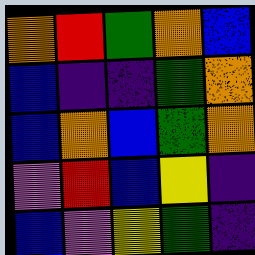[["orange", "red", "green", "orange", "blue"], ["blue", "indigo", "indigo", "green", "orange"], ["blue", "orange", "blue", "green", "orange"], ["violet", "red", "blue", "yellow", "indigo"], ["blue", "violet", "yellow", "green", "indigo"]]